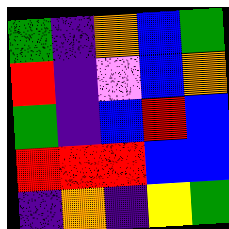[["green", "indigo", "orange", "blue", "green"], ["red", "indigo", "violet", "blue", "orange"], ["green", "indigo", "blue", "red", "blue"], ["red", "red", "red", "blue", "blue"], ["indigo", "orange", "indigo", "yellow", "green"]]